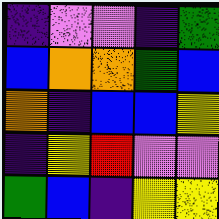[["indigo", "violet", "violet", "indigo", "green"], ["blue", "orange", "orange", "green", "blue"], ["orange", "indigo", "blue", "blue", "yellow"], ["indigo", "yellow", "red", "violet", "violet"], ["green", "blue", "indigo", "yellow", "yellow"]]